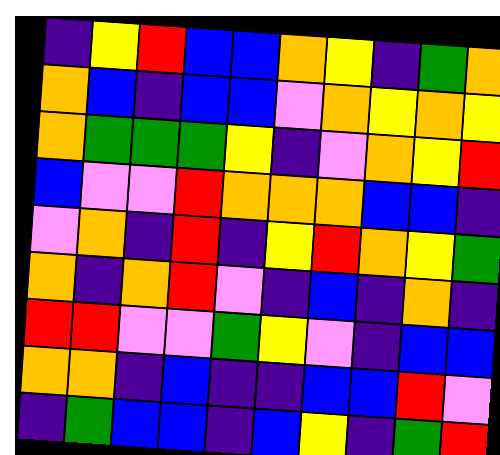[["indigo", "yellow", "red", "blue", "blue", "orange", "yellow", "indigo", "green", "orange"], ["orange", "blue", "indigo", "blue", "blue", "violet", "orange", "yellow", "orange", "yellow"], ["orange", "green", "green", "green", "yellow", "indigo", "violet", "orange", "yellow", "red"], ["blue", "violet", "violet", "red", "orange", "orange", "orange", "blue", "blue", "indigo"], ["violet", "orange", "indigo", "red", "indigo", "yellow", "red", "orange", "yellow", "green"], ["orange", "indigo", "orange", "red", "violet", "indigo", "blue", "indigo", "orange", "indigo"], ["red", "red", "violet", "violet", "green", "yellow", "violet", "indigo", "blue", "blue"], ["orange", "orange", "indigo", "blue", "indigo", "indigo", "blue", "blue", "red", "violet"], ["indigo", "green", "blue", "blue", "indigo", "blue", "yellow", "indigo", "green", "red"]]